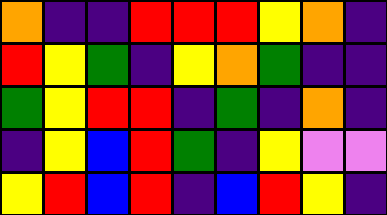[["orange", "indigo", "indigo", "red", "red", "red", "yellow", "orange", "indigo"], ["red", "yellow", "green", "indigo", "yellow", "orange", "green", "indigo", "indigo"], ["green", "yellow", "red", "red", "indigo", "green", "indigo", "orange", "indigo"], ["indigo", "yellow", "blue", "red", "green", "indigo", "yellow", "violet", "violet"], ["yellow", "red", "blue", "red", "indigo", "blue", "red", "yellow", "indigo"]]